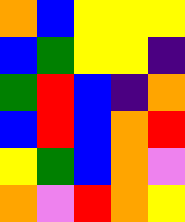[["orange", "blue", "yellow", "yellow", "yellow"], ["blue", "green", "yellow", "yellow", "indigo"], ["green", "red", "blue", "indigo", "orange"], ["blue", "red", "blue", "orange", "red"], ["yellow", "green", "blue", "orange", "violet"], ["orange", "violet", "red", "orange", "yellow"]]